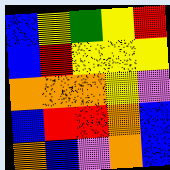[["blue", "yellow", "green", "yellow", "red"], ["blue", "red", "yellow", "yellow", "yellow"], ["orange", "orange", "orange", "yellow", "violet"], ["blue", "red", "red", "orange", "blue"], ["orange", "blue", "violet", "orange", "blue"]]